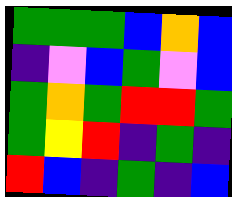[["green", "green", "green", "blue", "orange", "blue"], ["indigo", "violet", "blue", "green", "violet", "blue"], ["green", "orange", "green", "red", "red", "green"], ["green", "yellow", "red", "indigo", "green", "indigo"], ["red", "blue", "indigo", "green", "indigo", "blue"]]